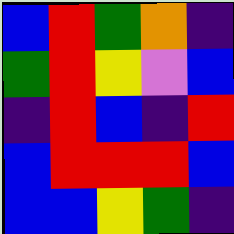[["blue", "red", "green", "orange", "indigo"], ["green", "red", "yellow", "violet", "blue"], ["indigo", "red", "blue", "indigo", "red"], ["blue", "red", "red", "red", "blue"], ["blue", "blue", "yellow", "green", "indigo"]]